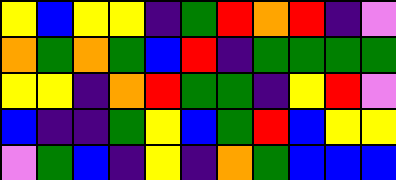[["yellow", "blue", "yellow", "yellow", "indigo", "green", "red", "orange", "red", "indigo", "violet"], ["orange", "green", "orange", "green", "blue", "red", "indigo", "green", "green", "green", "green"], ["yellow", "yellow", "indigo", "orange", "red", "green", "green", "indigo", "yellow", "red", "violet"], ["blue", "indigo", "indigo", "green", "yellow", "blue", "green", "red", "blue", "yellow", "yellow"], ["violet", "green", "blue", "indigo", "yellow", "indigo", "orange", "green", "blue", "blue", "blue"]]